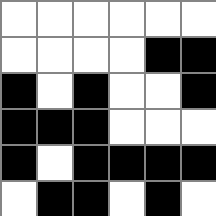[["white", "white", "white", "white", "white", "white"], ["white", "white", "white", "white", "black", "black"], ["black", "white", "black", "white", "white", "black"], ["black", "black", "black", "white", "white", "white"], ["black", "white", "black", "black", "black", "black"], ["white", "black", "black", "white", "black", "white"]]